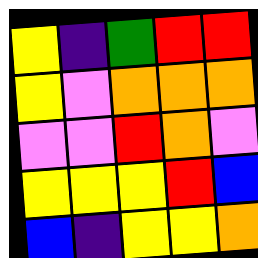[["yellow", "indigo", "green", "red", "red"], ["yellow", "violet", "orange", "orange", "orange"], ["violet", "violet", "red", "orange", "violet"], ["yellow", "yellow", "yellow", "red", "blue"], ["blue", "indigo", "yellow", "yellow", "orange"]]